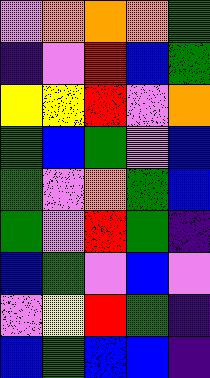[["violet", "orange", "orange", "orange", "green"], ["indigo", "violet", "red", "blue", "green"], ["yellow", "yellow", "red", "violet", "orange"], ["green", "blue", "green", "violet", "blue"], ["green", "violet", "orange", "green", "blue"], ["green", "violet", "red", "green", "indigo"], ["blue", "green", "violet", "blue", "violet"], ["violet", "yellow", "red", "green", "indigo"], ["blue", "green", "blue", "blue", "indigo"]]